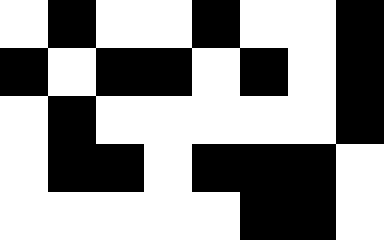[["white", "black", "white", "white", "black", "white", "white", "black"], ["black", "white", "black", "black", "white", "black", "white", "black"], ["white", "black", "white", "white", "white", "white", "white", "black"], ["white", "black", "black", "white", "black", "black", "black", "white"], ["white", "white", "white", "white", "white", "black", "black", "white"]]